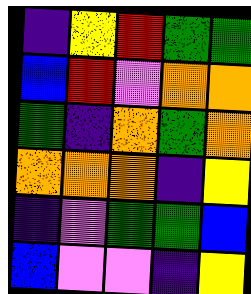[["indigo", "yellow", "red", "green", "green"], ["blue", "red", "violet", "orange", "orange"], ["green", "indigo", "orange", "green", "orange"], ["orange", "orange", "orange", "indigo", "yellow"], ["indigo", "violet", "green", "green", "blue"], ["blue", "violet", "violet", "indigo", "yellow"]]